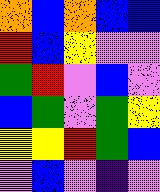[["orange", "blue", "orange", "blue", "blue"], ["red", "blue", "yellow", "violet", "violet"], ["green", "red", "violet", "blue", "violet"], ["blue", "green", "violet", "green", "yellow"], ["yellow", "yellow", "red", "green", "blue"], ["violet", "blue", "violet", "indigo", "violet"]]